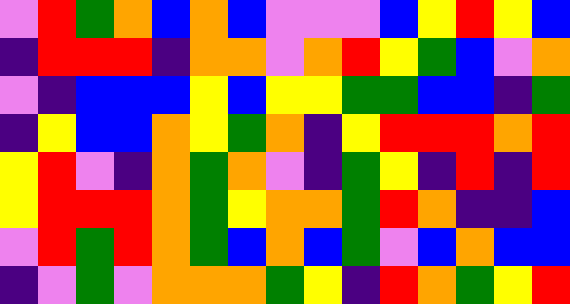[["violet", "red", "green", "orange", "blue", "orange", "blue", "violet", "violet", "violet", "blue", "yellow", "red", "yellow", "blue"], ["indigo", "red", "red", "red", "indigo", "orange", "orange", "violet", "orange", "red", "yellow", "green", "blue", "violet", "orange"], ["violet", "indigo", "blue", "blue", "blue", "yellow", "blue", "yellow", "yellow", "green", "green", "blue", "blue", "indigo", "green"], ["indigo", "yellow", "blue", "blue", "orange", "yellow", "green", "orange", "indigo", "yellow", "red", "red", "red", "orange", "red"], ["yellow", "red", "violet", "indigo", "orange", "green", "orange", "violet", "indigo", "green", "yellow", "indigo", "red", "indigo", "red"], ["yellow", "red", "red", "red", "orange", "green", "yellow", "orange", "orange", "green", "red", "orange", "indigo", "indigo", "blue"], ["violet", "red", "green", "red", "orange", "green", "blue", "orange", "blue", "green", "violet", "blue", "orange", "blue", "blue"], ["indigo", "violet", "green", "violet", "orange", "orange", "orange", "green", "yellow", "indigo", "red", "orange", "green", "yellow", "red"]]